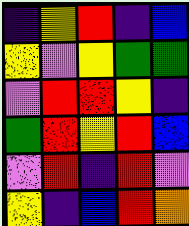[["indigo", "yellow", "red", "indigo", "blue"], ["yellow", "violet", "yellow", "green", "green"], ["violet", "red", "red", "yellow", "indigo"], ["green", "red", "yellow", "red", "blue"], ["violet", "red", "indigo", "red", "violet"], ["yellow", "indigo", "blue", "red", "orange"]]